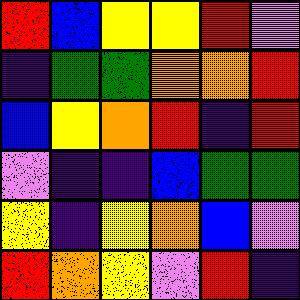[["red", "blue", "yellow", "yellow", "red", "violet"], ["indigo", "green", "green", "orange", "orange", "red"], ["blue", "yellow", "orange", "red", "indigo", "red"], ["violet", "indigo", "indigo", "blue", "green", "green"], ["yellow", "indigo", "yellow", "orange", "blue", "violet"], ["red", "orange", "yellow", "violet", "red", "indigo"]]